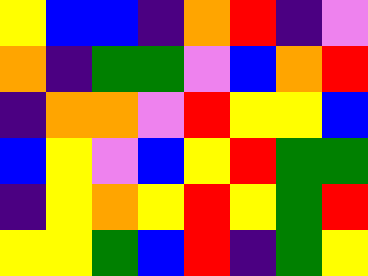[["yellow", "blue", "blue", "indigo", "orange", "red", "indigo", "violet"], ["orange", "indigo", "green", "green", "violet", "blue", "orange", "red"], ["indigo", "orange", "orange", "violet", "red", "yellow", "yellow", "blue"], ["blue", "yellow", "violet", "blue", "yellow", "red", "green", "green"], ["indigo", "yellow", "orange", "yellow", "red", "yellow", "green", "red"], ["yellow", "yellow", "green", "blue", "red", "indigo", "green", "yellow"]]